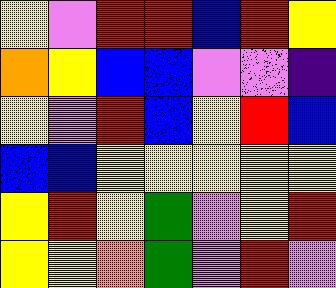[["yellow", "violet", "red", "red", "blue", "red", "yellow"], ["orange", "yellow", "blue", "blue", "violet", "violet", "indigo"], ["yellow", "violet", "red", "blue", "yellow", "red", "blue"], ["blue", "blue", "yellow", "yellow", "yellow", "yellow", "yellow"], ["yellow", "red", "yellow", "green", "violet", "yellow", "red"], ["yellow", "yellow", "orange", "green", "violet", "red", "violet"]]